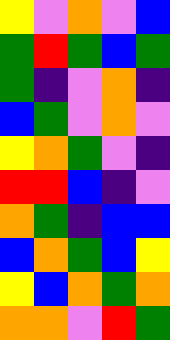[["yellow", "violet", "orange", "violet", "blue"], ["green", "red", "green", "blue", "green"], ["green", "indigo", "violet", "orange", "indigo"], ["blue", "green", "violet", "orange", "violet"], ["yellow", "orange", "green", "violet", "indigo"], ["red", "red", "blue", "indigo", "violet"], ["orange", "green", "indigo", "blue", "blue"], ["blue", "orange", "green", "blue", "yellow"], ["yellow", "blue", "orange", "green", "orange"], ["orange", "orange", "violet", "red", "green"]]